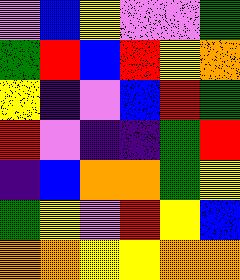[["violet", "blue", "yellow", "violet", "violet", "green"], ["green", "red", "blue", "red", "yellow", "orange"], ["yellow", "indigo", "violet", "blue", "red", "green"], ["red", "violet", "indigo", "indigo", "green", "red"], ["indigo", "blue", "orange", "orange", "green", "yellow"], ["green", "yellow", "violet", "red", "yellow", "blue"], ["orange", "orange", "yellow", "yellow", "orange", "orange"]]